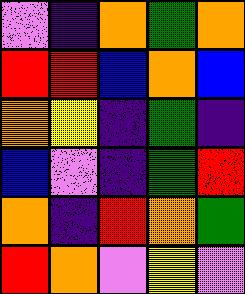[["violet", "indigo", "orange", "green", "orange"], ["red", "red", "blue", "orange", "blue"], ["orange", "yellow", "indigo", "green", "indigo"], ["blue", "violet", "indigo", "green", "red"], ["orange", "indigo", "red", "orange", "green"], ["red", "orange", "violet", "yellow", "violet"]]